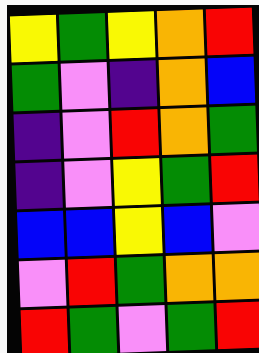[["yellow", "green", "yellow", "orange", "red"], ["green", "violet", "indigo", "orange", "blue"], ["indigo", "violet", "red", "orange", "green"], ["indigo", "violet", "yellow", "green", "red"], ["blue", "blue", "yellow", "blue", "violet"], ["violet", "red", "green", "orange", "orange"], ["red", "green", "violet", "green", "red"]]